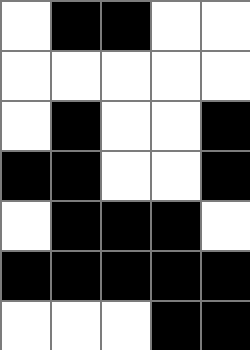[["white", "black", "black", "white", "white"], ["white", "white", "white", "white", "white"], ["white", "black", "white", "white", "black"], ["black", "black", "white", "white", "black"], ["white", "black", "black", "black", "white"], ["black", "black", "black", "black", "black"], ["white", "white", "white", "black", "black"]]